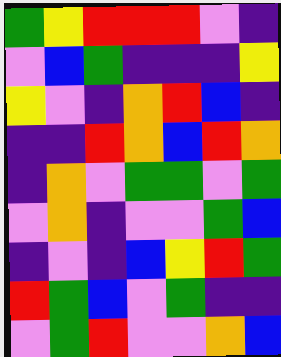[["green", "yellow", "red", "red", "red", "violet", "indigo"], ["violet", "blue", "green", "indigo", "indigo", "indigo", "yellow"], ["yellow", "violet", "indigo", "orange", "red", "blue", "indigo"], ["indigo", "indigo", "red", "orange", "blue", "red", "orange"], ["indigo", "orange", "violet", "green", "green", "violet", "green"], ["violet", "orange", "indigo", "violet", "violet", "green", "blue"], ["indigo", "violet", "indigo", "blue", "yellow", "red", "green"], ["red", "green", "blue", "violet", "green", "indigo", "indigo"], ["violet", "green", "red", "violet", "violet", "orange", "blue"]]